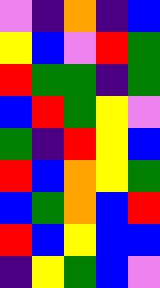[["violet", "indigo", "orange", "indigo", "blue"], ["yellow", "blue", "violet", "red", "green"], ["red", "green", "green", "indigo", "green"], ["blue", "red", "green", "yellow", "violet"], ["green", "indigo", "red", "yellow", "blue"], ["red", "blue", "orange", "yellow", "green"], ["blue", "green", "orange", "blue", "red"], ["red", "blue", "yellow", "blue", "blue"], ["indigo", "yellow", "green", "blue", "violet"]]